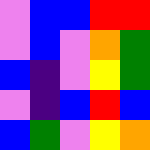[["violet", "blue", "blue", "red", "red"], ["violet", "blue", "violet", "orange", "green"], ["blue", "indigo", "violet", "yellow", "green"], ["violet", "indigo", "blue", "red", "blue"], ["blue", "green", "violet", "yellow", "orange"]]